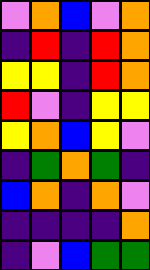[["violet", "orange", "blue", "violet", "orange"], ["indigo", "red", "indigo", "red", "orange"], ["yellow", "yellow", "indigo", "red", "orange"], ["red", "violet", "indigo", "yellow", "yellow"], ["yellow", "orange", "blue", "yellow", "violet"], ["indigo", "green", "orange", "green", "indigo"], ["blue", "orange", "indigo", "orange", "violet"], ["indigo", "indigo", "indigo", "indigo", "orange"], ["indigo", "violet", "blue", "green", "green"]]